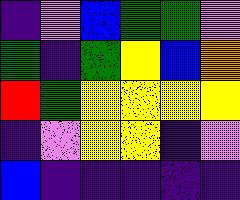[["indigo", "violet", "blue", "green", "green", "violet"], ["green", "indigo", "green", "yellow", "blue", "orange"], ["red", "green", "yellow", "yellow", "yellow", "yellow"], ["indigo", "violet", "yellow", "yellow", "indigo", "violet"], ["blue", "indigo", "indigo", "indigo", "indigo", "indigo"]]